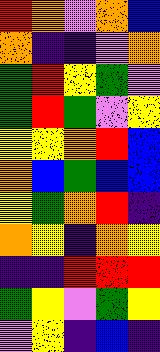[["red", "orange", "violet", "orange", "blue"], ["orange", "indigo", "indigo", "violet", "orange"], ["green", "red", "yellow", "green", "violet"], ["green", "red", "green", "violet", "yellow"], ["yellow", "yellow", "orange", "red", "blue"], ["orange", "blue", "green", "blue", "blue"], ["yellow", "green", "orange", "red", "indigo"], ["orange", "yellow", "indigo", "orange", "yellow"], ["indigo", "indigo", "red", "red", "red"], ["green", "yellow", "violet", "green", "yellow"], ["violet", "yellow", "indigo", "blue", "indigo"]]